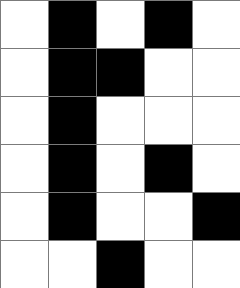[["white", "black", "white", "black", "white"], ["white", "black", "black", "white", "white"], ["white", "black", "white", "white", "white"], ["white", "black", "white", "black", "white"], ["white", "black", "white", "white", "black"], ["white", "white", "black", "white", "white"]]